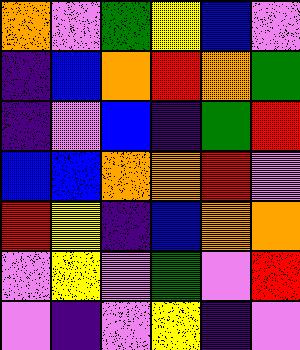[["orange", "violet", "green", "yellow", "blue", "violet"], ["indigo", "blue", "orange", "red", "orange", "green"], ["indigo", "violet", "blue", "indigo", "green", "red"], ["blue", "blue", "orange", "orange", "red", "violet"], ["red", "yellow", "indigo", "blue", "orange", "orange"], ["violet", "yellow", "violet", "green", "violet", "red"], ["violet", "indigo", "violet", "yellow", "indigo", "violet"]]